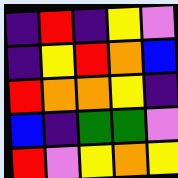[["indigo", "red", "indigo", "yellow", "violet"], ["indigo", "yellow", "red", "orange", "blue"], ["red", "orange", "orange", "yellow", "indigo"], ["blue", "indigo", "green", "green", "violet"], ["red", "violet", "yellow", "orange", "yellow"]]